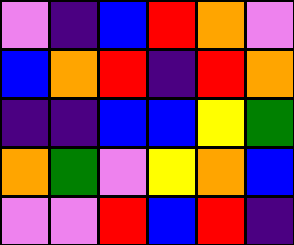[["violet", "indigo", "blue", "red", "orange", "violet"], ["blue", "orange", "red", "indigo", "red", "orange"], ["indigo", "indigo", "blue", "blue", "yellow", "green"], ["orange", "green", "violet", "yellow", "orange", "blue"], ["violet", "violet", "red", "blue", "red", "indigo"]]